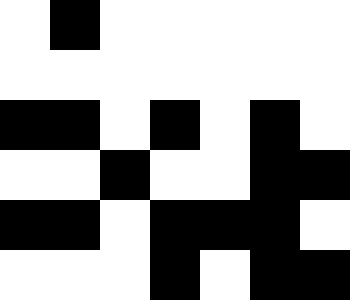[["white", "black", "white", "white", "white", "white", "white"], ["white", "white", "white", "white", "white", "white", "white"], ["black", "black", "white", "black", "white", "black", "white"], ["white", "white", "black", "white", "white", "black", "black"], ["black", "black", "white", "black", "black", "black", "white"], ["white", "white", "white", "black", "white", "black", "black"]]